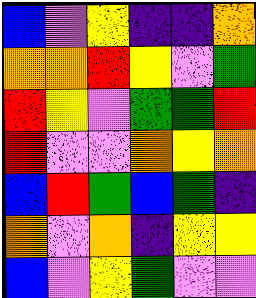[["blue", "violet", "yellow", "indigo", "indigo", "orange"], ["orange", "orange", "red", "yellow", "violet", "green"], ["red", "yellow", "violet", "green", "green", "red"], ["red", "violet", "violet", "orange", "yellow", "orange"], ["blue", "red", "green", "blue", "green", "indigo"], ["orange", "violet", "orange", "indigo", "yellow", "yellow"], ["blue", "violet", "yellow", "green", "violet", "violet"]]